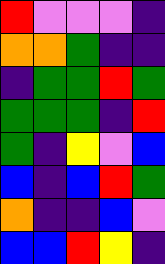[["red", "violet", "violet", "violet", "indigo"], ["orange", "orange", "green", "indigo", "indigo"], ["indigo", "green", "green", "red", "green"], ["green", "green", "green", "indigo", "red"], ["green", "indigo", "yellow", "violet", "blue"], ["blue", "indigo", "blue", "red", "green"], ["orange", "indigo", "indigo", "blue", "violet"], ["blue", "blue", "red", "yellow", "indigo"]]